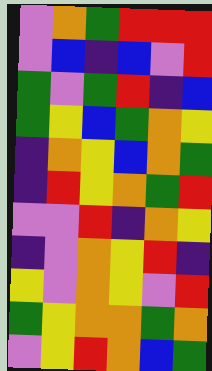[["violet", "orange", "green", "red", "red", "red"], ["violet", "blue", "indigo", "blue", "violet", "red"], ["green", "violet", "green", "red", "indigo", "blue"], ["green", "yellow", "blue", "green", "orange", "yellow"], ["indigo", "orange", "yellow", "blue", "orange", "green"], ["indigo", "red", "yellow", "orange", "green", "red"], ["violet", "violet", "red", "indigo", "orange", "yellow"], ["indigo", "violet", "orange", "yellow", "red", "indigo"], ["yellow", "violet", "orange", "yellow", "violet", "red"], ["green", "yellow", "orange", "orange", "green", "orange"], ["violet", "yellow", "red", "orange", "blue", "green"]]